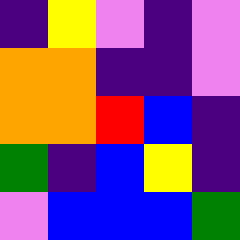[["indigo", "yellow", "violet", "indigo", "violet"], ["orange", "orange", "indigo", "indigo", "violet"], ["orange", "orange", "red", "blue", "indigo"], ["green", "indigo", "blue", "yellow", "indigo"], ["violet", "blue", "blue", "blue", "green"]]